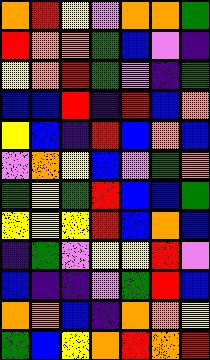[["orange", "red", "yellow", "violet", "orange", "orange", "green"], ["red", "orange", "orange", "green", "blue", "violet", "indigo"], ["yellow", "orange", "red", "green", "violet", "indigo", "green"], ["blue", "blue", "red", "indigo", "red", "blue", "orange"], ["yellow", "blue", "indigo", "red", "blue", "orange", "blue"], ["violet", "orange", "yellow", "blue", "violet", "green", "orange"], ["green", "yellow", "green", "red", "blue", "blue", "green"], ["yellow", "yellow", "yellow", "red", "blue", "orange", "blue"], ["indigo", "green", "violet", "yellow", "yellow", "red", "violet"], ["blue", "indigo", "indigo", "violet", "green", "red", "blue"], ["orange", "orange", "blue", "indigo", "orange", "orange", "yellow"], ["green", "blue", "yellow", "orange", "red", "orange", "red"]]